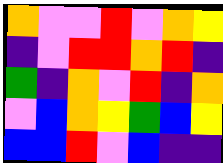[["orange", "violet", "violet", "red", "violet", "orange", "yellow"], ["indigo", "violet", "red", "red", "orange", "red", "indigo"], ["green", "indigo", "orange", "violet", "red", "indigo", "orange"], ["violet", "blue", "orange", "yellow", "green", "blue", "yellow"], ["blue", "blue", "red", "violet", "blue", "indigo", "indigo"]]